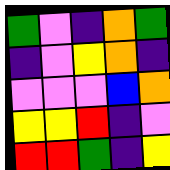[["green", "violet", "indigo", "orange", "green"], ["indigo", "violet", "yellow", "orange", "indigo"], ["violet", "violet", "violet", "blue", "orange"], ["yellow", "yellow", "red", "indigo", "violet"], ["red", "red", "green", "indigo", "yellow"]]